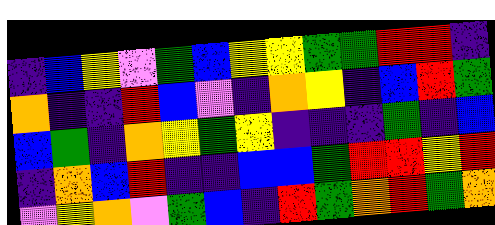[["indigo", "blue", "yellow", "violet", "green", "blue", "yellow", "yellow", "green", "green", "red", "red", "indigo"], ["orange", "indigo", "indigo", "red", "blue", "violet", "indigo", "orange", "yellow", "indigo", "blue", "red", "green"], ["blue", "green", "indigo", "orange", "yellow", "green", "yellow", "indigo", "indigo", "indigo", "green", "indigo", "blue"], ["indigo", "orange", "blue", "red", "indigo", "indigo", "blue", "blue", "green", "red", "red", "yellow", "red"], ["violet", "yellow", "orange", "violet", "green", "blue", "indigo", "red", "green", "orange", "red", "green", "orange"]]